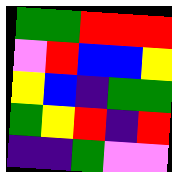[["green", "green", "red", "red", "red"], ["violet", "red", "blue", "blue", "yellow"], ["yellow", "blue", "indigo", "green", "green"], ["green", "yellow", "red", "indigo", "red"], ["indigo", "indigo", "green", "violet", "violet"]]